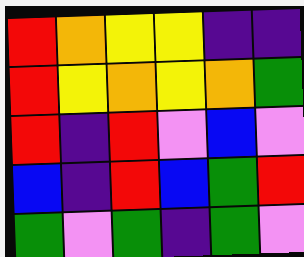[["red", "orange", "yellow", "yellow", "indigo", "indigo"], ["red", "yellow", "orange", "yellow", "orange", "green"], ["red", "indigo", "red", "violet", "blue", "violet"], ["blue", "indigo", "red", "blue", "green", "red"], ["green", "violet", "green", "indigo", "green", "violet"]]